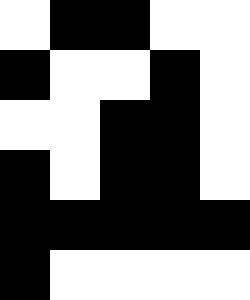[["white", "black", "black", "white", "white"], ["black", "white", "white", "black", "white"], ["white", "white", "black", "black", "white"], ["black", "white", "black", "black", "white"], ["black", "black", "black", "black", "black"], ["black", "white", "white", "white", "white"]]